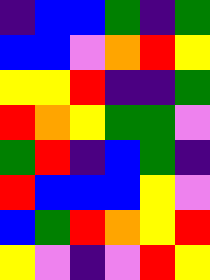[["indigo", "blue", "blue", "green", "indigo", "green"], ["blue", "blue", "violet", "orange", "red", "yellow"], ["yellow", "yellow", "red", "indigo", "indigo", "green"], ["red", "orange", "yellow", "green", "green", "violet"], ["green", "red", "indigo", "blue", "green", "indigo"], ["red", "blue", "blue", "blue", "yellow", "violet"], ["blue", "green", "red", "orange", "yellow", "red"], ["yellow", "violet", "indigo", "violet", "red", "yellow"]]